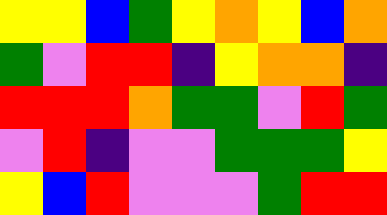[["yellow", "yellow", "blue", "green", "yellow", "orange", "yellow", "blue", "orange"], ["green", "violet", "red", "red", "indigo", "yellow", "orange", "orange", "indigo"], ["red", "red", "red", "orange", "green", "green", "violet", "red", "green"], ["violet", "red", "indigo", "violet", "violet", "green", "green", "green", "yellow"], ["yellow", "blue", "red", "violet", "violet", "violet", "green", "red", "red"]]